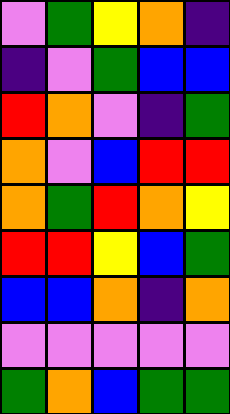[["violet", "green", "yellow", "orange", "indigo"], ["indigo", "violet", "green", "blue", "blue"], ["red", "orange", "violet", "indigo", "green"], ["orange", "violet", "blue", "red", "red"], ["orange", "green", "red", "orange", "yellow"], ["red", "red", "yellow", "blue", "green"], ["blue", "blue", "orange", "indigo", "orange"], ["violet", "violet", "violet", "violet", "violet"], ["green", "orange", "blue", "green", "green"]]